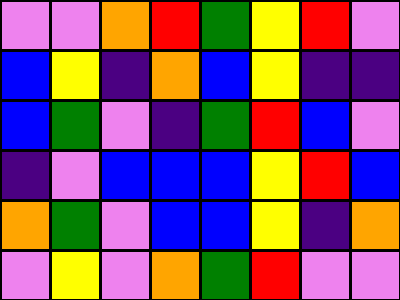[["violet", "violet", "orange", "red", "green", "yellow", "red", "violet"], ["blue", "yellow", "indigo", "orange", "blue", "yellow", "indigo", "indigo"], ["blue", "green", "violet", "indigo", "green", "red", "blue", "violet"], ["indigo", "violet", "blue", "blue", "blue", "yellow", "red", "blue"], ["orange", "green", "violet", "blue", "blue", "yellow", "indigo", "orange"], ["violet", "yellow", "violet", "orange", "green", "red", "violet", "violet"]]